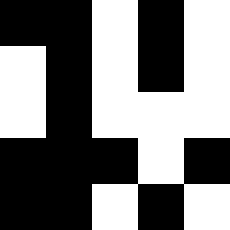[["black", "black", "white", "black", "white"], ["white", "black", "white", "black", "white"], ["white", "black", "white", "white", "white"], ["black", "black", "black", "white", "black"], ["black", "black", "white", "black", "white"]]